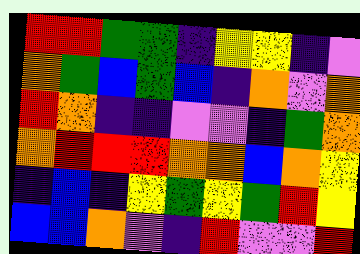[["red", "red", "green", "green", "indigo", "yellow", "yellow", "indigo", "violet"], ["orange", "green", "blue", "green", "blue", "indigo", "orange", "violet", "orange"], ["red", "orange", "indigo", "indigo", "violet", "violet", "indigo", "green", "orange"], ["orange", "red", "red", "red", "orange", "orange", "blue", "orange", "yellow"], ["indigo", "blue", "indigo", "yellow", "green", "yellow", "green", "red", "yellow"], ["blue", "blue", "orange", "violet", "indigo", "red", "violet", "violet", "red"]]